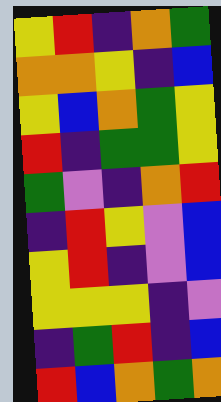[["yellow", "red", "indigo", "orange", "green"], ["orange", "orange", "yellow", "indigo", "blue"], ["yellow", "blue", "orange", "green", "yellow"], ["red", "indigo", "green", "green", "yellow"], ["green", "violet", "indigo", "orange", "red"], ["indigo", "red", "yellow", "violet", "blue"], ["yellow", "red", "indigo", "violet", "blue"], ["yellow", "yellow", "yellow", "indigo", "violet"], ["indigo", "green", "red", "indigo", "blue"], ["red", "blue", "orange", "green", "orange"]]